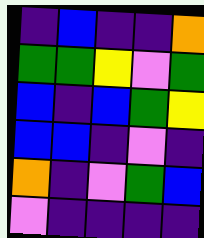[["indigo", "blue", "indigo", "indigo", "orange"], ["green", "green", "yellow", "violet", "green"], ["blue", "indigo", "blue", "green", "yellow"], ["blue", "blue", "indigo", "violet", "indigo"], ["orange", "indigo", "violet", "green", "blue"], ["violet", "indigo", "indigo", "indigo", "indigo"]]